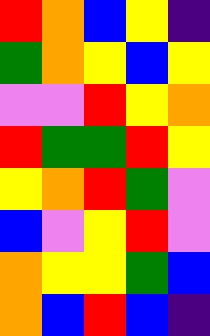[["red", "orange", "blue", "yellow", "indigo"], ["green", "orange", "yellow", "blue", "yellow"], ["violet", "violet", "red", "yellow", "orange"], ["red", "green", "green", "red", "yellow"], ["yellow", "orange", "red", "green", "violet"], ["blue", "violet", "yellow", "red", "violet"], ["orange", "yellow", "yellow", "green", "blue"], ["orange", "blue", "red", "blue", "indigo"]]